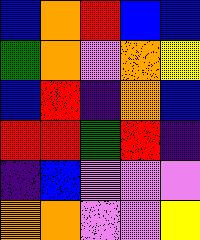[["blue", "orange", "red", "blue", "blue"], ["green", "orange", "violet", "orange", "yellow"], ["blue", "red", "indigo", "orange", "blue"], ["red", "red", "green", "red", "indigo"], ["indigo", "blue", "violet", "violet", "violet"], ["orange", "orange", "violet", "violet", "yellow"]]